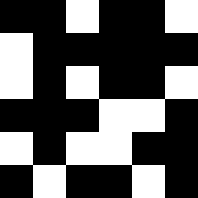[["black", "black", "white", "black", "black", "white"], ["white", "black", "black", "black", "black", "black"], ["white", "black", "white", "black", "black", "white"], ["black", "black", "black", "white", "white", "black"], ["white", "black", "white", "white", "black", "black"], ["black", "white", "black", "black", "white", "black"]]